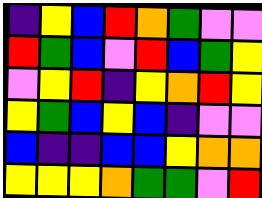[["indigo", "yellow", "blue", "red", "orange", "green", "violet", "violet"], ["red", "green", "blue", "violet", "red", "blue", "green", "yellow"], ["violet", "yellow", "red", "indigo", "yellow", "orange", "red", "yellow"], ["yellow", "green", "blue", "yellow", "blue", "indigo", "violet", "violet"], ["blue", "indigo", "indigo", "blue", "blue", "yellow", "orange", "orange"], ["yellow", "yellow", "yellow", "orange", "green", "green", "violet", "red"]]